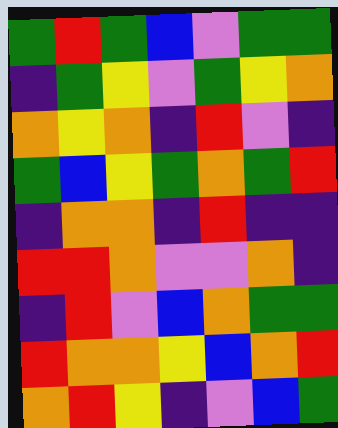[["green", "red", "green", "blue", "violet", "green", "green"], ["indigo", "green", "yellow", "violet", "green", "yellow", "orange"], ["orange", "yellow", "orange", "indigo", "red", "violet", "indigo"], ["green", "blue", "yellow", "green", "orange", "green", "red"], ["indigo", "orange", "orange", "indigo", "red", "indigo", "indigo"], ["red", "red", "orange", "violet", "violet", "orange", "indigo"], ["indigo", "red", "violet", "blue", "orange", "green", "green"], ["red", "orange", "orange", "yellow", "blue", "orange", "red"], ["orange", "red", "yellow", "indigo", "violet", "blue", "green"]]